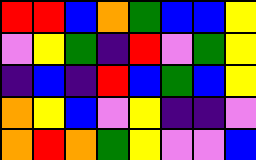[["red", "red", "blue", "orange", "green", "blue", "blue", "yellow"], ["violet", "yellow", "green", "indigo", "red", "violet", "green", "yellow"], ["indigo", "blue", "indigo", "red", "blue", "green", "blue", "yellow"], ["orange", "yellow", "blue", "violet", "yellow", "indigo", "indigo", "violet"], ["orange", "red", "orange", "green", "yellow", "violet", "violet", "blue"]]